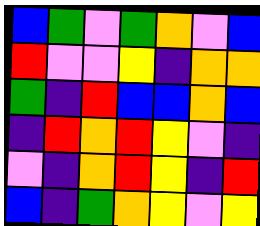[["blue", "green", "violet", "green", "orange", "violet", "blue"], ["red", "violet", "violet", "yellow", "indigo", "orange", "orange"], ["green", "indigo", "red", "blue", "blue", "orange", "blue"], ["indigo", "red", "orange", "red", "yellow", "violet", "indigo"], ["violet", "indigo", "orange", "red", "yellow", "indigo", "red"], ["blue", "indigo", "green", "orange", "yellow", "violet", "yellow"]]